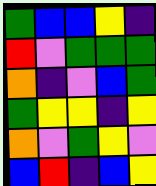[["green", "blue", "blue", "yellow", "indigo"], ["red", "violet", "green", "green", "green"], ["orange", "indigo", "violet", "blue", "green"], ["green", "yellow", "yellow", "indigo", "yellow"], ["orange", "violet", "green", "yellow", "violet"], ["blue", "red", "indigo", "blue", "yellow"]]